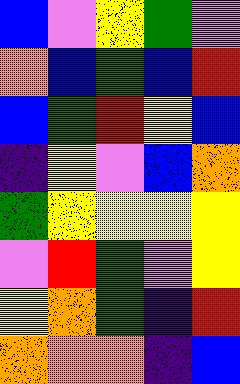[["blue", "violet", "yellow", "green", "violet"], ["orange", "blue", "green", "blue", "red"], ["blue", "green", "red", "yellow", "blue"], ["indigo", "yellow", "violet", "blue", "orange"], ["green", "yellow", "yellow", "yellow", "yellow"], ["violet", "red", "green", "violet", "yellow"], ["yellow", "orange", "green", "indigo", "red"], ["orange", "orange", "orange", "indigo", "blue"]]